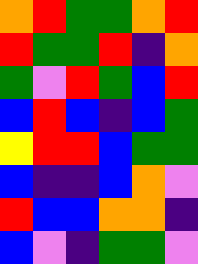[["orange", "red", "green", "green", "orange", "red"], ["red", "green", "green", "red", "indigo", "orange"], ["green", "violet", "red", "green", "blue", "red"], ["blue", "red", "blue", "indigo", "blue", "green"], ["yellow", "red", "red", "blue", "green", "green"], ["blue", "indigo", "indigo", "blue", "orange", "violet"], ["red", "blue", "blue", "orange", "orange", "indigo"], ["blue", "violet", "indigo", "green", "green", "violet"]]